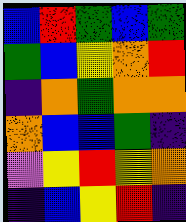[["blue", "red", "green", "blue", "green"], ["green", "blue", "yellow", "orange", "red"], ["indigo", "orange", "green", "orange", "orange"], ["orange", "blue", "blue", "green", "indigo"], ["violet", "yellow", "red", "yellow", "orange"], ["indigo", "blue", "yellow", "red", "indigo"]]